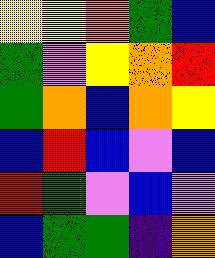[["yellow", "yellow", "orange", "green", "blue"], ["green", "violet", "yellow", "orange", "red"], ["green", "orange", "blue", "orange", "yellow"], ["blue", "red", "blue", "violet", "blue"], ["red", "green", "violet", "blue", "violet"], ["blue", "green", "green", "indigo", "orange"]]